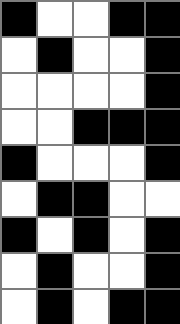[["black", "white", "white", "black", "black"], ["white", "black", "white", "white", "black"], ["white", "white", "white", "white", "black"], ["white", "white", "black", "black", "black"], ["black", "white", "white", "white", "black"], ["white", "black", "black", "white", "white"], ["black", "white", "black", "white", "black"], ["white", "black", "white", "white", "black"], ["white", "black", "white", "black", "black"]]